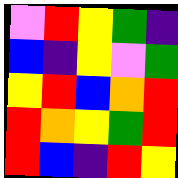[["violet", "red", "yellow", "green", "indigo"], ["blue", "indigo", "yellow", "violet", "green"], ["yellow", "red", "blue", "orange", "red"], ["red", "orange", "yellow", "green", "red"], ["red", "blue", "indigo", "red", "yellow"]]